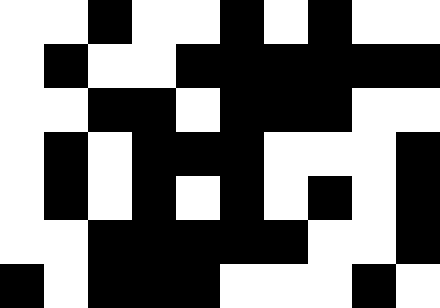[["white", "white", "black", "white", "white", "black", "white", "black", "white", "white"], ["white", "black", "white", "white", "black", "black", "black", "black", "black", "black"], ["white", "white", "black", "black", "white", "black", "black", "black", "white", "white"], ["white", "black", "white", "black", "black", "black", "white", "white", "white", "black"], ["white", "black", "white", "black", "white", "black", "white", "black", "white", "black"], ["white", "white", "black", "black", "black", "black", "black", "white", "white", "black"], ["black", "white", "black", "black", "black", "white", "white", "white", "black", "white"]]